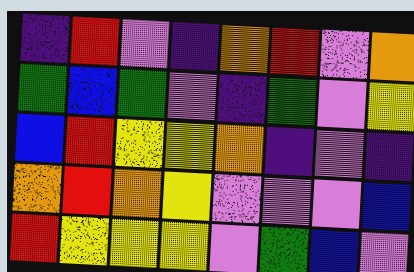[["indigo", "red", "violet", "indigo", "orange", "red", "violet", "orange"], ["green", "blue", "green", "violet", "indigo", "green", "violet", "yellow"], ["blue", "red", "yellow", "yellow", "orange", "indigo", "violet", "indigo"], ["orange", "red", "orange", "yellow", "violet", "violet", "violet", "blue"], ["red", "yellow", "yellow", "yellow", "violet", "green", "blue", "violet"]]